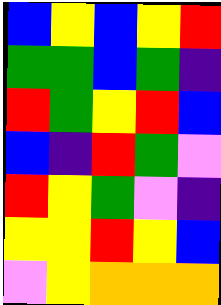[["blue", "yellow", "blue", "yellow", "red"], ["green", "green", "blue", "green", "indigo"], ["red", "green", "yellow", "red", "blue"], ["blue", "indigo", "red", "green", "violet"], ["red", "yellow", "green", "violet", "indigo"], ["yellow", "yellow", "red", "yellow", "blue"], ["violet", "yellow", "orange", "orange", "orange"]]